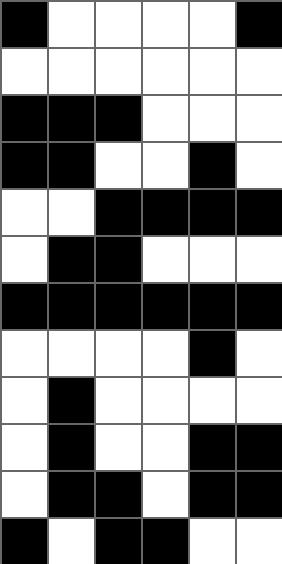[["black", "white", "white", "white", "white", "black"], ["white", "white", "white", "white", "white", "white"], ["black", "black", "black", "white", "white", "white"], ["black", "black", "white", "white", "black", "white"], ["white", "white", "black", "black", "black", "black"], ["white", "black", "black", "white", "white", "white"], ["black", "black", "black", "black", "black", "black"], ["white", "white", "white", "white", "black", "white"], ["white", "black", "white", "white", "white", "white"], ["white", "black", "white", "white", "black", "black"], ["white", "black", "black", "white", "black", "black"], ["black", "white", "black", "black", "white", "white"]]